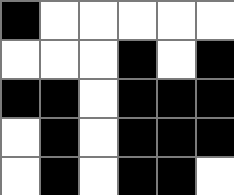[["black", "white", "white", "white", "white", "white"], ["white", "white", "white", "black", "white", "black"], ["black", "black", "white", "black", "black", "black"], ["white", "black", "white", "black", "black", "black"], ["white", "black", "white", "black", "black", "white"]]